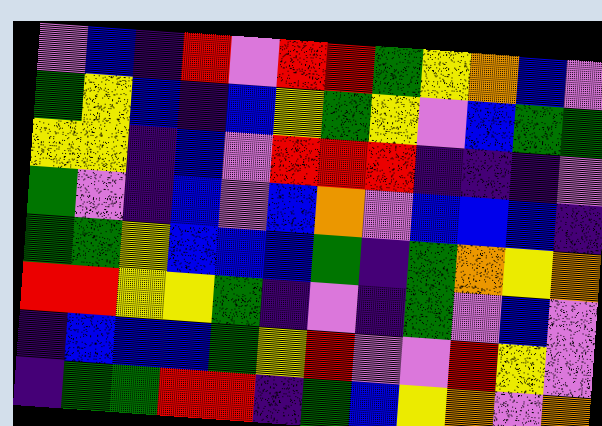[["violet", "blue", "indigo", "red", "violet", "red", "red", "green", "yellow", "orange", "blue", "violet"], ["green", "yellow", "blue", "indigo", "blue", "yellow", "green", "yellow", "violet", "blue", "green", "green"], ["yellow", "yellow", "indigo", "blue", "violet", "red", "red", "red", "indigo", "indigo", "indigo", "violet"], ["green", "violet", "indigo", "blue", "violet", "blue", "orange", "violet", "blue", "blue", "blue", "indigo"], ["green", "green", "yellow", "blue", "blue", "blue", "green", "indigo", "green", "orange", "yellow", "orange"], ["red", "red", "yellow", "yellow", "green", "indigo", "violet", "indigo", "green", "violet", "blue", "violet"], ["indigo", "blue", "blue", "blue", "green", "yellow", "red", "violet", "violet", "red", "yellow", "violet"], ["indigo", "green", "green", "red", "red", "indigo", "green", "blue", "yellow", "orange", "violet", "orange"]]